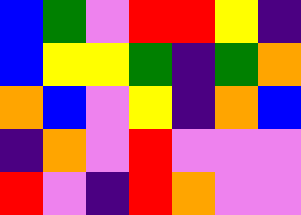[["blue", "green", "violet", "red", "red", "yellow", "indigo"], ["blue", "yellow", "yellow", "green", "indigo", "green", "orange"], ["orange", "blue", "violet", "yellow", "indigo", "orange", "blue"], ["indigo", "orange", "violet", "red", "violet", "violet", "violet"], ["red", "violet", "indigo", "red", "orange", "violet", "violet"]]